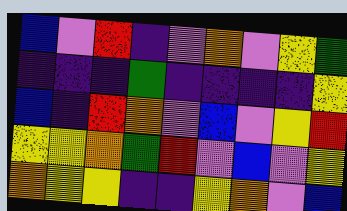[["blue", "violet", "red", "indigo", "violet", "orange", "violet", "yellow", "green"], ["indigo", "indigo", "indigo", "green", "indigo", "indigo", "indigo", "indigo", "yellow"], ["blue", "indigo", "red", "orange", "violet", "blue", "violet", "yellow", "red"], ["yellow", "yellow", "orange", "green", "red", "violet", "blue", "violet", "yellow"], ["orange", "yellow", "yellow", "indigo", "indigo", "yellow", "orange", "violet", "blue"]]